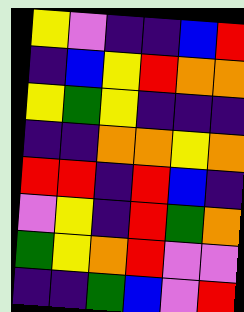[["yellow", "violet", "indigo", "indigo", "blue", "red"], ["indigo", "blue", "yellow", "red", "orange", "orange"], ["yellow", "green", "yellow", "indigo", "indigo", "indigo"], ["indigo", "indigo", "orange", "orange", "yellow", "orange"], ["red", "red", "indigo", "red", "blue", "indigo"], ["violet", "yellow", "indigo", "red", "green", "orange"], ["green", "yellow", "orange", "red", "violet", "violet"], ["indigo", "indigo", "green", "blue", "violet", "red"]]